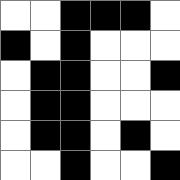[["white", "white", "black", "black", "black", "white"], ["black", "white", "black", "white", "white", "white"], ["white", "black", "black", "white", "white", "black"], ["white", "black", "black", "white", "white", "white"], ["white", "black", "black", "white", "black", "white"], ["white", "white", "black", "white", "white", "black"]]